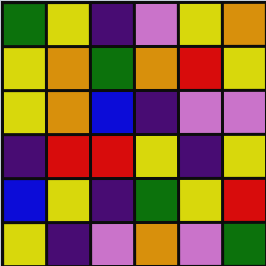[["green", "yellow", "indigo", "violet", "yellow", "orange"], ["yellow", "orange", "green", "orange", "red", "yellow"], ["yellow", "orange", "blue", "indigo", "violet", "violet"], ["indigo", "red", "red", "yellow", "indigo", "yellow"], ["blue", "yellow", "indigo", "green", "yellow", "red"], ["yellow", "indigo", "violet", "orange", "violet", "green"]]